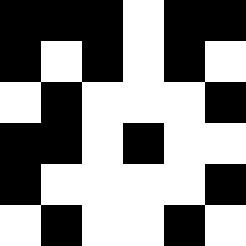[["black", "black", "black", "white", "black", "black"], ["black", "white", "black", "white", "black", "white"], ["white", "black", "white", "white", "white", "black"], ["black", "black", "white", "black", "white", "white"], ["black", "white", "white", "white", "white", "black"], ["white", "black", "white", "white", "black", "white"]]